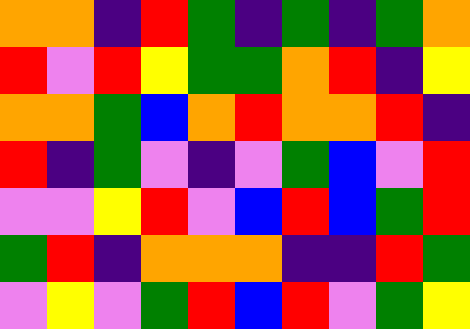[["orange", "orange", "indigo", "red", "green", "indigo", "green", "indigo", "green", "orange"], ["red", "violet", "red", "yellow", "green", "green", "orange", "red", "indigo", "yellow"], ["orange", "orange", "green", "blue", "orange", "red", "orange", "orange", "red", "indigo"], ["red", "indigo", "green", "violet", "indigo", "violet", "green", "blue", "violet", "red"], ["violet", "violet", "yellow", "red", "violet", "blue", "red", "blue", "green", "red"], ["green", "red", "indigo", "orange", "orange", "orange", "indigo", "indigo", "red", "green"], ["violet", "yellow", "violet", "green", "red", "blue", "red", "violet", "green", "yellow"]]